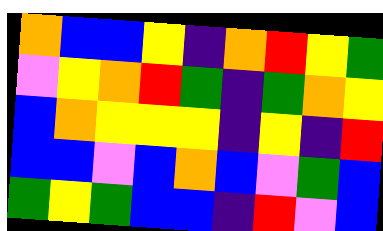[["orange", "blue", "blue", "yellow", "indigo", "orange", "red", "yellow", "green"], ["violet", "yellow", "orange", "red", "green", "indigo", "green", "orange", "yellow"], ["blue", "orange", "yellow", "yellow", "yellow", "indigo", "yellow", "indigo", "red"], ["blue", "blue", "violet", "blue", "orange", "blue", "violet", "green", "blue"], ["green", "yellow", "green", "blue", "blue", "indigo", "red", "violet", "blue"]]